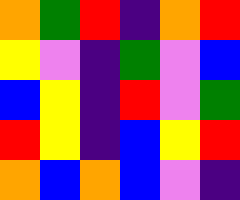[["orange", "green", "red", "indigo", "orange", "red"], ["yellow", "violet", "indigo", "green", "violet", "blue"], ["blue", "yellow", "indigo", "red", "violet", "green"], ["red", "yellow", "indigo", "blue", "yellow", "red"], ["orange", "blue", "orange", "blue", "violet", "indigo"]]